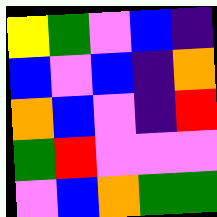[["yellow", "green", "violet", "blue", "indigo"], ["blue", "violet", "blue", "indigo", "orange"], ["orange", "blue", "violet", "indigo", "red"], ["green", "red", "violet", "violet", "violet"], ["violet", "blue", "orange", "green", "green"]]